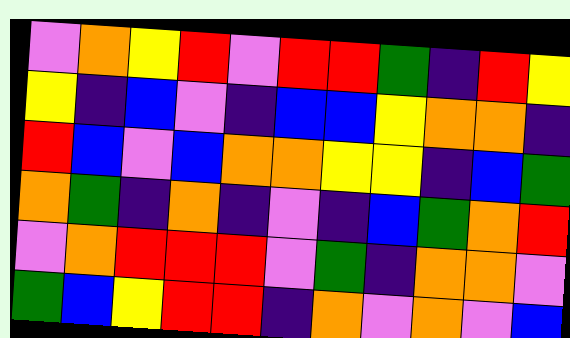[["violet", "orange", "yellow", "red", "violet", "red", "red", "green", "indigo", "red", "yellow"], ["yellow", "indigo", "blue", "violet", "indigo", "blue", "blue", "yellow", "orange", "orange", "indigo"], ["red", "blue", "violet", "blue", "orange", "orange", "yellow", "yellow", "indigo", "blue", "green"], ["orange", "green", "indigo", "orange", "indigo", "violet", "indigo", "blue", "green", "orange", "red"], ["violet", "orange", "red", "red", "red", "violet", "green", "indigo", "orange", "orange", "violet"], ["green", "blue", "yellow", "red", "red", "indigo", "orange", "violet", "orange", "violet", "blue"]]